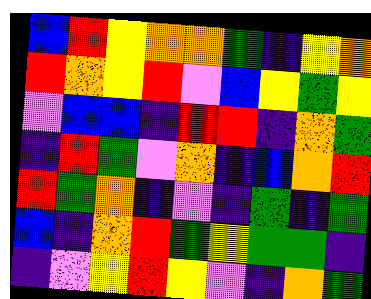[["blue", "red", "yellow", "orange", "orange", "green", "indigo", "yellow", "orange"], ["red", "orange", "yellow", "red", "violet", "blue", "yellow", "green", "yellow"], ["violet", "blue", "blue", "indigo", "red", "red", "indigo", "orange", "green"], ["indigo", "red", "green", "violet", "orange", "indigo", "blue", "orange", "red"], ["red", "green", "orange", "indigo", "violet", "indigo", "green", "indigo", "green"], ["blue", "indigo", "orange", "red", "green", "yellow", "green", "green", "indigo"], ["indigo", "violet", "yellow", "red", "yellow", "violet", "indigo", "orange", "green"]]